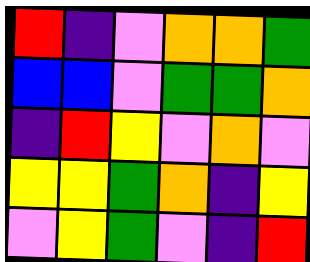[["red", "indigo", "violet", "orange", "orange", "green"], ["blue", "blue", "violet", "green", "green", "orange"], ["indigo", "red", "yellow", "violet", "orange", "violet"], ["yellow", "yellow", "green", "orange", "indigo", "yellow"], ["violet", "yellow", "green", "violet", "indigo", "red"]]